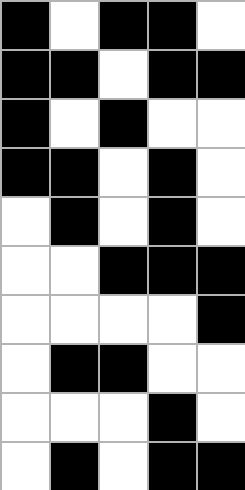[["black", "white", "black", "black", "white"], ["black", "black", "white", "black", "black"], ["black", "white", "black", "white", "white"], ["black", "black", "white", "black", "white"], ["white", "black", "white", "black", "white"], ["white", "white", "black", "black", "black"], ["white", "white", "white", "white", "black"], ["white", "black", "black", "white", "white"], ["white", "white", "white", "black", "white"], ["white", "black", "white", "black", "black"]]